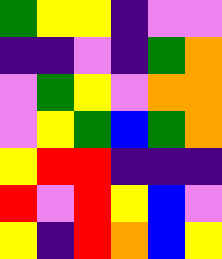[["green", "yellow", "yellow", "indigo", "violet", "violet"], ["indigo", "indigo", "violet", "indigo", "green", "orange"], ["violet", "green", "yellow", "violet", "orange", "orange"], ["violet", "yellow", "green", "blue", "green", "orange"], ["yellow", "red", "red", "indigo", "indigo", "indigo"], ["red", "violet", "red", "yellow", "blue", "violet"], ["yellow", "indigo", "red", "orange", "blue", "yellow"]]